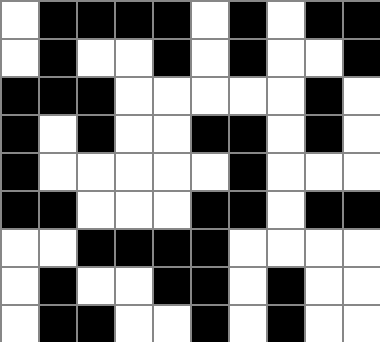[["white", "black", "black", "black", "black", "white", "black", "white", "black", "black"], ["white", "black", "white", "white", "black", "white", "black", "white", "white", "black"], ["black", "black", "black", "white", "white", "white", "white", "white", "black", "white"], ["black", "white", "black", "white", "white", "black", "black", "white", "black", "white"], ["black", "white", "white", "white", "white", "white", "black", "white", "white", "white"], ["black", "black", "white", "white", "white", "black", "black", "white", "black", "black"], ["white", "white", "black", "black", "black", "black", "white", "white", "white", "white"], ["white", "black", "white", "white", "black", "black", "white", "black", "white", "white"], ["white", "black", "black", "white", "white", "black", "white", "black", "white", "white"]]